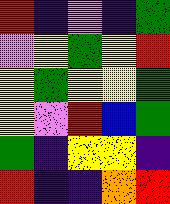[["red", "indigo", "violet", "indigo", "green"], ["violet", "yellow", "green", "yellow", "red"], ["yellow", "green", "yellow", "yellow", "green"], ["yellow", "violet", "red", "blue", "green"], ["green", "indigo", "yellow", "yellow", "indigo"], ["red", "indigo", "indigo", "orange", "red"]]